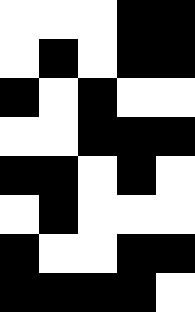[["white", "white", "white", "black", "black"], ["white", "black", "white", "black", "black"], ["black", "white", "black", "white", "white"], ["white", "white", "black", "black", "black"], ["black", "black", "white", "black", "white"], ["white", "black", "white", "white", "white"], ["black", "white", "white", "black", "black"], ["black", "black", "black", "black", "white"]]